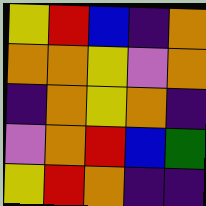[["yellow", "red", "blue", "indigo", "orange"], ["orange", "orange", "yellow", "violet", "orange"], ["indigo", "orange", "yellow", "orange", "indigo"], ["violet", "orange", "red", "blue", "green"], ["yellow", "red", "orange", "indigo", "indigo"]]